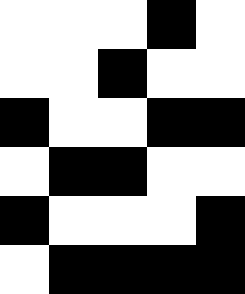[["white", "white", "white", "black", "white"], ["white", "white", "black", "white", "white"], ["black", "white", "white", "black", "black"], ["white", "black", "black", "white", "white"], ["black", "white", "white", "white", "black"], ["white", "black", "black", "black", "black"]]